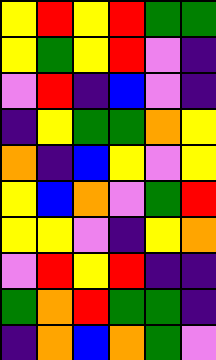[["yellow", "red", "yellow", "red", "green", "green"], ["yellow", "green", "yellow", "red", "violet", "indigo"], ["violet", "red", "indigo", "blue", "violet", "indigo"], ["indigo", "yellow", "green", "green", "orange", "yellow"], ["orange", "indigo", "blue", "yellow", "violet", "yellow"], ["yellow", "blue", "orange", "violet", "green", "red"], ["yellow", "yellow", "violet", "indigo", "yellow", "orange"], ["violet", "red", "yellow", "red", "indigo", "indigo"], ["green", "orange", "red", "green", "green", "indigo"], ["indigo", "orange", "blue", "orange", "green", "violet"]]